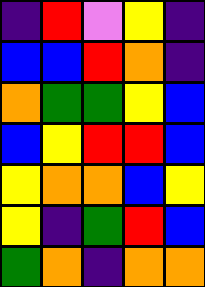[["indigo", "red", "violet", "yellow", "indigo"], ["blue", "blue", "red", "orange", "indigo"], ["orange", "green", "green", "yellow", "blue"], ["blue", "yellow", "red", "red", "blue"], ["yellow", "orange", "orange", "blue", "yellow"], ["yellow", "indigo", "green", "red", "blue"], ["green", "orange", "indigo", "orange", "orange"]]